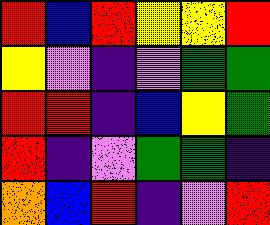[["red", "blue", "red", "yellow", "yellow", "red"], ["yellow", "violet", "indigo", "violet", "green", "green"], ["red", "red", "indigo", "blue", "yellow", "green"], ["red", "indigo", "violet", "green", "green", "indigo"], ["orange", "blue", "red", "indigo", "violet", "red"]]